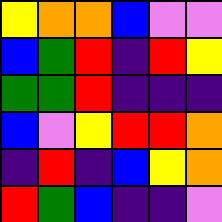[["yellow", "orange", "orange", "blue", "violet", "violet"], ["blue", "green", "red", "indigo", "red", "yellow"], ["green", "green", "red", "indigo", "indigo", "indigo"], ["blue", "violet", "yellow", "red", "red", "orange"], ["indigo", "red", "indigo", "blue", "yellow", "orange"], ["red", "green", "blue", "indigo", "indigo", "violet"]]